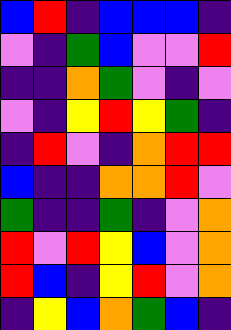[["blue", "red", "indigo", "blue", "blue", "blue", "indigo"], ["violet", "indigo", "green", "blue", "violet", "violet", "red"], ["indigo", "indigo", "orange", "green", "violet", "indigo", "violet"], ["violet", "indigo", "yellow", "red", "yellow", "green", "indigo"], ["indigo", "red", "violet", "indigo", "orange", "red", "red"], ["blue", "indigo", "indigo", "orange", "orange", "red", "violet"], ["green", "indigo", "indigo", "green", "indigo", "violet", "orange"], ["red", "violet", "red", "yellow", "blue", "violet", "orange"], ["red", "blue", "indigo", "yellow", "red", "violet", "orange"], ["indigo", "yellow", "blue", "orange", "green", "blue", "indigo"]]